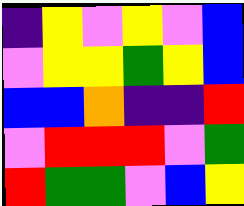[["indigo", "yellow", "violet", "yellow", "violet", "blue"], ["violet", "yellow", "yellow", "green", "yellow", "blue"], ["blue", "blue", "orange", "indigo", "indigo", "red"], ["violet", "red", "red", "red", "violet", "green"], ["red", "green", "green", "violet", "blue", "yellow"]]